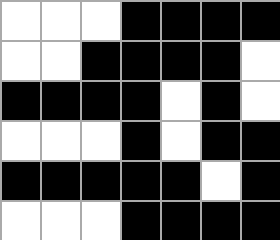[["white", "white", "white", "black", "black", "black", "black"], ["white", "white", "black", "black", "black", "black", "white"], ["black", "black", "black", "black", "white", "black", "white"], ["white", "white", "white", "black", "white", "black", "black"], ["black", "black", "black", "black", "black", "white", "black"], ["white", "white", "white", "black", "black", "black", "black"]]